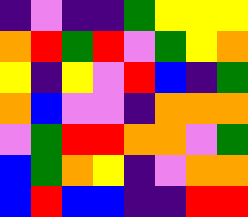[["indigo", "violet", "indigo", "indigo", "green", "yellow", "yellow", "yellow"], ["orange", "red", "green", "red", "violet", "green", "yellow", "orange"], ["yellow", "indigo", "yellow", "violet", "red", "blue", "indigo", "green"], ["orange", "blue", "violet", "violet", "indigo", "orange", "orange", "orange"], ["violet", "green", "red", "red", "orange", "orange", "violet", "green"], ["blue", "green", "orange", "yellow", "indigo", "violet", "orange", "orange"], ["blue", "red", "blue", "blue", "indigo", "indigo", "red", "red"]]